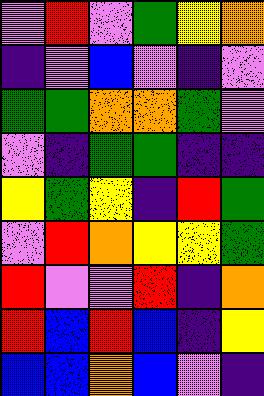[["violet", "red", "violet", "green", "yellow", "orange"], ["indigo", "violet", "blue", "violet", "indigo", "violet"], ["green", "green", "orange", "orange", "green", "violet"], ["violet", "indigo", "green", "green", "indigo", "indigo"], ["yellow", "green", "yellow", "indigo", "red", "green"], ["violet", "red", "orange", "yellow", "yellow", "green"], ["red", "violet", "violet", "red", "indigo", "orange"], ["red", "blue", "red", "blue", "indigo", "yellow"], ["blue", "blue", "orange", "blue", "violet", "indigo"]]